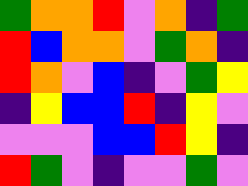[["green", "orange", "orange", "red", "violet", "orange", "indigo", "green"], ["red", "blue", "orange", "orange", "violet", "green", "orange", "indigo"], ["red", "orange", "violet", "blue", "indigo", "violet", "green", "yellow"], ["indigo", "yellow", "blue", "blue", "red", "indigo", "yellow", "violet"], ["violet", "violet", "violet", "blue", "blue", "red", "yellow", "indigo"], ["red", "green", "violet", "indigo", "violet", "violet", "green", "violet"]]